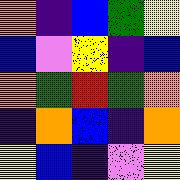[["orange", "indigo", "blue", "green", "yellow"], ["blue", "violet", "yellow", "indigo", "blue"], ["orange", "green", "red", "green", "orange"], ["indigo", "orange", "blue", "indigo", "orange"], ["yellow", "blue", "indigo", "violet", "yellow"]]